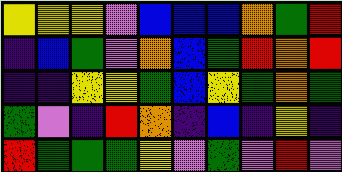[["yellow", "yellow", "yellow", "violet", "blue", "blue", "blue", "orange", "green", "red"], ["indigo", "blue", "green", "violet", "orange", "blue", "green", "red", "orange", "red"], ["indigo", "indigo", "yellow", "yellow", "green", "blue", "yellow", "green", "orange", "green"], ["green", "violet", "indigo", "red", "orange", "indigo", "blue", "indigo", "yellow", "indigo"], ["red", "green", "green", "green", "yellow", "violet", "green", "violet", "red", "violet"]]